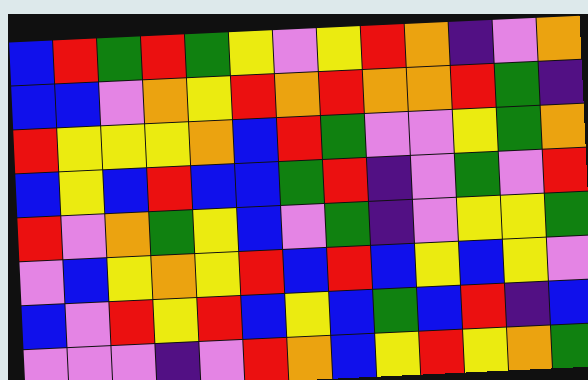[["blue", "red", "green", "red", "green", "yellow", "violet", "yellow", "red", "orange", "indigo", "violet", "orange"], ["blue", "blue", "violet", "orange", "yellow", "red", "orange", "red", "orange", "orange", "red", "green", "indigo"], ["red", "yellow", "yellow", "yellow", "orange", "blue", "red", "green", "violet", "violet", "yellow", "green", "orange"], ["blue", "yellow", "blue", "red", "blue", "blue", "green", "red", "indigo", "violet", "green", "violet", "red"], ["red", "violet", "orange", "green", "yellow", "blue", "violet", "green", "indigo", "violet", "yellow", "yellow", "green"], ["violet", "blue", "yellow", "orange", "yellow", "red", "blue", "red", "blue", "yellow", "blue", "yellow", "violet"], ["blue", "violet", "red", "yellow", "red", "blue", "yellow", "blue", "green", "blue", "red", "indigo", "blue"], ["violet", "violet", "violet", "indigo", "violet", "red", "orange", "blue", "yellow", "red", "yellow", "orange", "green"]]